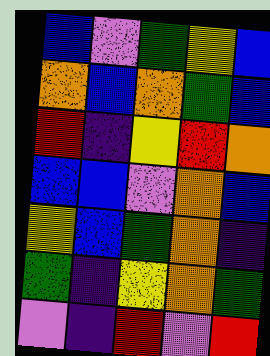[["blue", "violet", "green", "yellow", "blue"], ["orange", "blue", "orange", "green", "blue"], ["red", "indigo", "yellow", "red", "orange"], ["blue", "blue", "violet", "orange", "blue"], ["yellow", "blue", "green", "orange", "indigo"], ["green", "indigo", "yellow", "orange", "green"], ["violet", "indigo", "red", "violet", "red"]]